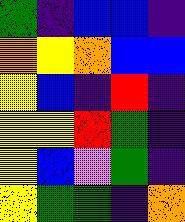[["green", "indigo", "blue", "blue", "indigo"], ["orange", "yellow", "orange", "blue", "blue"], ["yellow", "blue", "indigo", "red", "indigo"], ["yellow", "yellow", "red", "green", "indigo"], ["yellow", "blue", "violet", "green", "indigo"], ["yellow", "green", "green", "indigo", "orange"]]